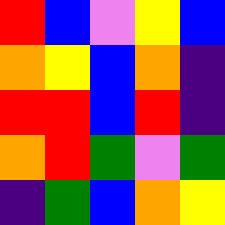[["red", "blue", "violet", "yellow", "blue"], ["orange", "yellow", "blue", "orange", "indigo"], ["red", "red", "blue", "red", "indigo"], ["orange", "red", "green", "violet", "green"], ["indigo", "green", "blue", "orange", "yellow"]]